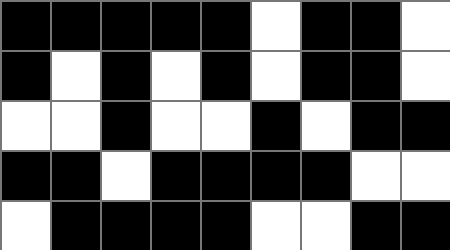[["black", "black", "black", "black", "black", "white", "black", "black", "white"], ["black", "white", "black", "white", "black", "white", "black", "black", "white"], ["white", "white", "black", "white", "white", "black", "white", "black", "black"], ["black", "black", "white", "black", "black", "black", "black", "white", "white"], ["white", "black", "black", "black", "black", "white", "white", "black", "black"]]